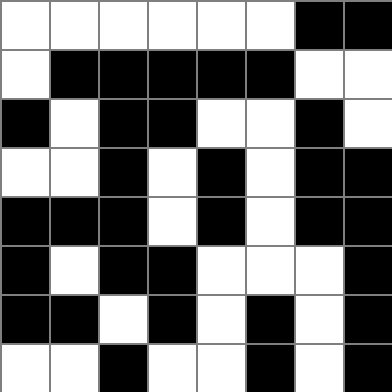[["white", "white", "white", "white", "white", "white", "black", "black"], ["white", "black", "black", "black", "black", "black", "white", "white"], ["black", "white", "black", "black", "white", "white", "black", "white"], ["white", "white", "black", "white", "black", "white", "black", "black"], ["black", "black", "black", "white", "black", "white", "black", "black"], ["black", "white", "black", "black", "white", "white", "white", "black"], ["black", "black", "white", "black", "white", "black", "white", "black"], ["white", "white", "black", "white", "white", "black", "white", "black"]]